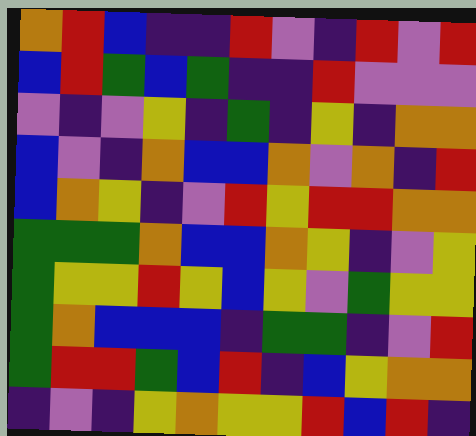[["orange", "red", "blue", "indigo", "indigo", "red", "violet", "indigo", "red", "violet", "red"], ["blue", "red", "green", "blue", "green", "indigo", "indigo", "red", "violet", "violet", "violet"], ["violet", "indigo", "violet", "yellow", "indigo", "green", "indigo", "yellow", "indigo", "orange", "orange"], ["blue", "violet", "indigo", "orange", "blue", "blue", "orange", "violet", "orange", "indigo", "red"], ["blue", "orange", "yellow", "indigo", "violet", "red", "yellow", "red", "red", "orange", "orange"], ["green", "green", "green", "orange", "blue", "blue", "orange", "yellow", "indigo", "violet", "yellow"], ["green", "yellow", "yellow", "red", "yellow", "blue", "yellow", "violet", "green", "yellow", "yellow"], ["green", "orange", "blue", "blue", "blue", "indigo", "green", "green", "indigo", "violet", "red"], ["green", "red", "red", "green", "blue", "red", "indigo", "blue", "yellow", "orange", "orange"], ["indigo", "violet", "indigo", "yellow", "orange", "yellow", "yellow", "red", "blue", "red", "indigo"]]